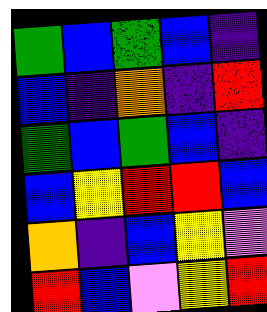[["green", "blue", "green", "blue", "indigo"], ["blue", "indigo", "orange", "indigo", "red"], ["green", "blue", "green", "blue", "indigo"], ["blue", "yellow", "red", "red", "blue"], ["orange", "indigo", "blue", "yellow", "violet"], ["red", "blue", "violet", "yellow", "red"]]